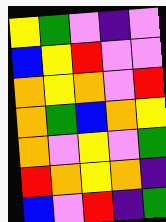[["yellow", "green", "violet", "indigo", "violet"], ["blue", "yellow", "red", "violet", "violet"], ["orange", "yellow", "orange", "violet", "red"], ["orange", "green", "blue", "orange", "yellow"], ["orange", "violet", "yellow", "violet", "green"], ["red", "orange", "yellow", "orange", "indigo"], ["blue", "violet", "red", "indigo", "green"]]